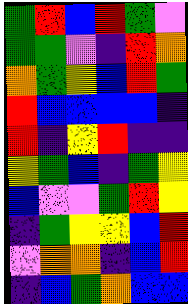[["green", "red", "blue", "red", "green", "violet"], ["green", "green", "violet", "indigo", "red", "orange"], ["orange", "green", "yellow", "blue", "red", "green"], ["red", "blue", "blue", "blue", "blue", "indigo"], ["red", "indigo", "yellow", "red", "indigo", "indigo"], ["yellow", "green", "blue", "indigo", "green", "yellow"], ["blue", "violet", "violet", "green", "red", "yellow"], ["indigo", "green", "yellow", "yellow", "blue", "red"], ["violet", "orange", "orange", "indigo", "blue", "red"], ["indigo", "blue", "green", "orange", "blue", "blue"]]